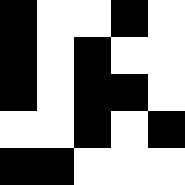[["black", "white", "white", "black", "white"], ["black", "white", "black", "white", "white"], ["black", "white", "black", "black", "white"], ["white", "white", "black", "white", "black"], ["black", "black", "white", "white", "white"]]